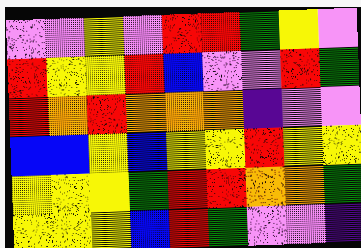[["violet", "violet", "yellow", "violet", "red", "red", "green", "yellow", "violet"], ["red", "yellow", "yellow", "red", "blue", "violet", "violet", "red", "green"], ["red", "orange", "red", "orange", "orange", "orange", "indigo", "violet", "violet"], ["blue", "blue", "yellow", "blue", "yellow", "yellow", "red", "yellow", "yellow"], ["yellow", "yellow", "yellow", "green", "red", "red", "orange", "orange", "green"], ["yellow", "yellow", "yellow", "blue", "red", "green", "violet", "violet", "indigo"]]